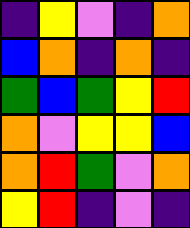[["indigo", "yellow", "violet", "indigo", "orange"], ["blue", "orange", "indigo", "orange", "indigo"], ["green", "blue", "green", "yellow", "red"], ["orange", "violet", "yellow", "yellow", "blue"], ["orange", "red", "green", "violet", "orange"], ["yellow", "red", "indigo", "violet", "indigo"]]